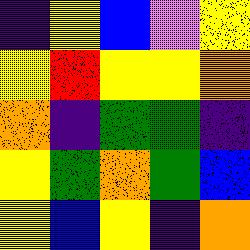[["indigo", "yellow", "blue", "violet", "yellow"], ["yellow", "red", "yellow", "yellow", "orange"], ["orange", "indigo", "green", "green", "indigo"], ["yellow", "green", "orange", "green", "blue"], ["yellow", "blue", "yellow", "indigo", "orange"]]